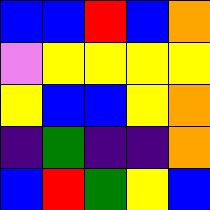[["blue", "blue", "red", "blue", "orange"], ["violet", "yellow", "yellow", "yellow", "yellow"], ["yellow", "blue", "blue", "yellow", "orange"], ["indigo", "green", "indigo", "indigo", "orange"], ["blue", "red", "green", "yellow", "blue"]]